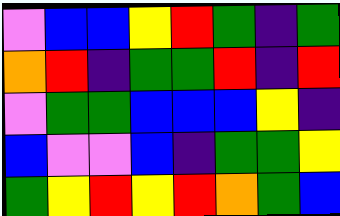[["violet", "blue", "blue", "yellow", "red", "green", "indigo", "green"], ["orange", "red", "indigo", "green", "green", "red", "indigo", "red"], ["violet", "green", "green", "blue", "blue", "blue", "yellow", "indigo"], ["blue", "violet", "violet", "blue", "indigo", "green", "green", "yellow"], ["green", "yellow", "red", "yellow", "red", "orange", "green", "blue"]]